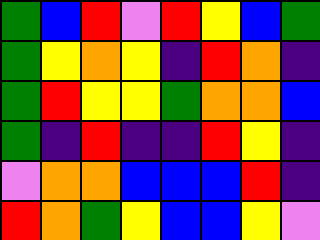[["green", "blue", "red", "violet", "red", "yellow", "blue", "green"], ["green", "yellow", "orange", "yellow", "indigo", "red", "orange", "indigo"], ["green", "red", "yellow", "yellow", "green", "orange", "orange", "blue"], ["green", "indigo", "red", "indigo", "indigo", "red", "yellow", "indigo"], ["violet", "orange", "orange", "blue", "blue", "blue", "red", "indigo"], ["red", "orange", "green", "yellow", "blue", "blue", "yellow", "violet"]]